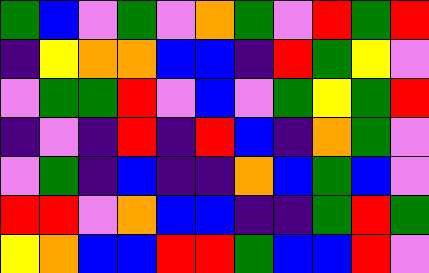[["green", "blue", "violet", "green", "violet", "orange", "green", "violet", "red", "green", "red"], ["indigo", "yellow", "orange", "orange", "blue", "blue", "indigo", "red", "green", "yellow", "violet"], ["violet", "green", "green", "red", "violet", "blue", "violet", "green", "yellow", "green", "red"], ["indigo", "violet", "indigo", "red", "indigo", "red", "blue", "indigo", "orange", "green", "violet"], ["violet", "green", "indigo", "blue", "indigo", "indigo", "orange", "blue", "green", "blue", "violet"], ["red", "red", "violet", "orange", "blue", "blue", "indigo", "indigo", "green", "red", "green"], ["yellow", "orange", "blue", "blue", "red", "red", "green", "blue", "blue", "red", "violet"]]